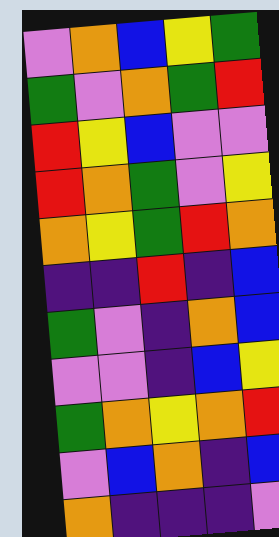[["violet", "orange", "blue", "yellow", "green"], ["green", "violet", "orange", "green", "red"], ["red", "yellow", "blue", "violet", "violet"], ["red", "orange", "green", "violet", "yellow"], ["orange", "yellow", "green", "red", "orange"], ["indigo", "indigo", "red", "indigo", "blue"], ["green", "violet", "indigo", "orange", "blue"], ["violet", "violet", "indigo", "blue", "yellow"], ["green", "orange", "yellow", "orange", "red"], ["violet", "blue", "orange", "indigo", "blue"], ["orange", "indigo", "indigo", "indigo", "violet"]]